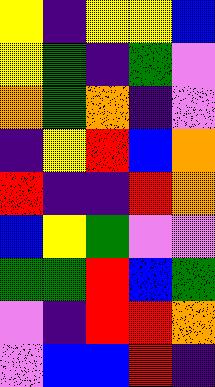[["yellow", "indigo", "yellow", "yellow", "blue"], ["yellow", "green", "indigo", "green", "violet"], ["orange", "green", "orange", "indigo", "violet"], ["indigo", "yellow", "red", "blue", "orange"], ["red", "indigo", "indigo", "red", "orange"], ["blue", "yellow", "green", "violet", "violet"], ["green", "green", "red", "blue", "green"], ["violet", "indigo", "red", "red", "orange"], ["violet", "blue", "blue", "red", "indigo"]]